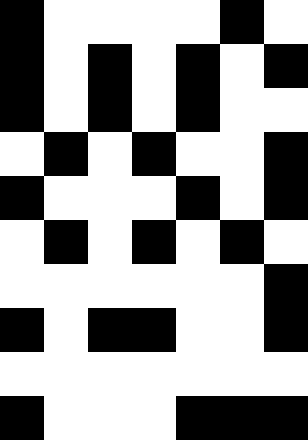[["black", "white", "white", "white", "white", "black", "white"], ["black", "white", "black", "white", "black", "white", "black"], ["black", "white", "black", "white", "black", "white", "white"], ["white", "black", "white", "black", "white", "white", "black"], ["black", "white", "white", "white", "black", "white", "black"], ["white", "black", "white", "black", "white", "black", "white"], ["white", "white", "white", "white", "white", "white", "black"], ["black", "white", "black", "black", "white", "white", "black"], ["white", "white", "white", "white", "white", "white", "white"], ["black", "white", "white", "white", "black", "black", "black"]]